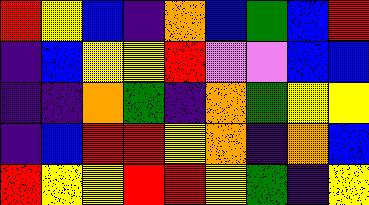[["red", "yellow", "blue", "indigo", "orange", "blue", "green", "blue", "red"], ["indigo", "blue", "yellow", "yellow", "red", "violet", "violet", "blue", "blue"], ["indigo", "indigo", "orange", "green", "indigo", "orange", "green", "yellow", "yellow"], ["indigo", "blue", "red", "red", "yellow", "orange", "indigo", "orange", "blue"], ["red", "yellow", "yellow", "red", "red", "yellow", "green", "indigo", "yellow"]]